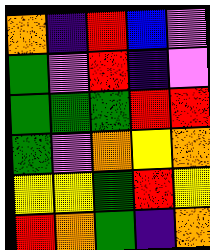[["orange", "indigo", "red", "blue", "violet"], ["green", "violet", "red", "indigo", "violet"], ["green", "green", "green", "red", "red"], ["green", "violet", "orange", "yellow", "orange"], ["yellow", "yellow", "green", "red", "yellow"], ["red", "orange", "green", "indigo", "orange"]]